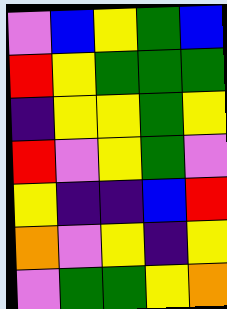[["violet", "blue", "yellow", "green", "blue"], ["red", "yellow", "green", "green", "green"], ["indigo", "yellow", "yellow", "green", "yellow"], ["red", "violet", "yellow", "green", "violet"], ["yellow", "indigo", "indigo", "blue", "red"], ["orange", "violet", "yellow", "indigo", "yellow"], ["violet", "green", "green", "yellow", "orange"]]